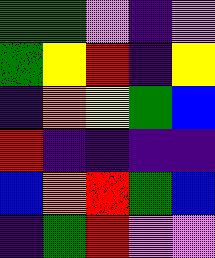[["green", "green", "violet", "indigo", "violet"], ["green", "yellow", "red", "indigo", "yellow"], ["indigo", "orange", "yellow", "green", "blue"], ["red", "indigo", "indigo", "indigo", "indigo"], ["blue", "orange", "red", "green", "blue"], ["indigo", "green", "red", "violet", "violet"]]